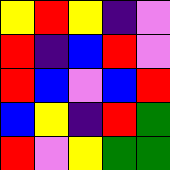[["yellow", "red", "yellow", "indigo", "violet"], ["red", "indigo", "blue", "red", "violet"], ["red", "blue", "violet", "blue", "red"], ["blue", "yellow", "indigo", "red", "green"], ["red", "violet", "yellow", "green", "green"]]